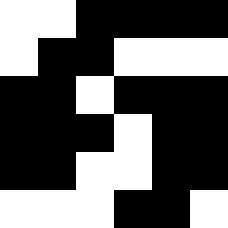[["white", "white", "black", "black", "black", "black"], ["white", "black", "black", "white", "white", "white"], ["black", "black", "white", "black", "black", "black"], ["black", "black", "black", "white", "black", "black"], ["black", "black", "white", "white", "black", "black"], ["white", "white", "white", "black", "black", "white"]]